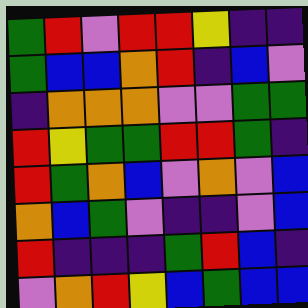[["green", "red", "violet", "red", "red", "yellow", "indigo", "indigo"], ["green", "blue", "blue", "orange", "red", "indigo", "blue", "violet"], ["indigo", "orange", "orange", "orange", "violet", "violet", "green", "green"], ["red", "yellow", "green", "green", "red", "red", "green", "indigo"], ["red", "green", "orange", "blue", "violet", "orange", "violet", "blue"], ["orange", "blue", "green", "violet", "indigo", "indigo", "violet", "blue"], ["red", "indigo", "indigo", "indigo", "green", "red", "blue", "indigo"], ["violet", "orange", "red", "yellow", "blue", "green", "blue", "blue"]]